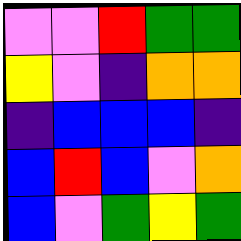[["violet", "violet", "red", "green", "green"], ["yellow", "violet", "indigo", "orange", "orange"], ["indigo", "blue", "blue", "blue", "indigo"], ["blue", "red", "blue", "violet", "orange"], ["blue", "violet", "green", "yellow", "green"]]